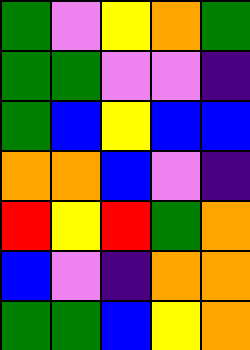[["green", "violet", "yellow", "orange", "green"], ["green", "green", "violet", "violet", "indigo"], ["green", "blue", "yellow", "blue", "blue"], ["orange", "orange", "blue", "violet", "indigo"], ["red", "yellow", "red", "green", "orange"], ["blue", "violet", "indigo", "orange", "orange"], ["green", "green", "blue", "yellow", "orange"]]